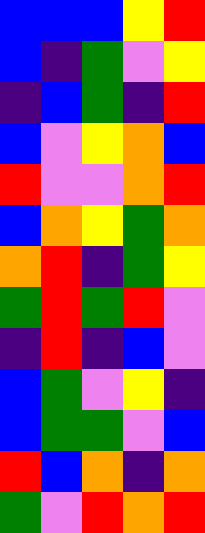[["blue", "blue", "blue", "yellow", "red"], ["blue", "indigo", "green", "violet", "yellow"], ["indigo", "blue", "green", "indigo", "red"], ["blue", "violet", "yellow", "orange", "blue"], ["red", "violet", "violet", "orange", "red"], ["blue", "orange", "yellow", "green", "orange"], ["orange", "red", "indigo", "green", "yellow"], ["green", "red", "green", "red", "violet"], ["indigo", "red", "indigo", "blue", "violet"], ["blue", "green", "violet", "yellow", "indigo"], ["blue", "green", "green", "violet", "blue"], ["red", "blue", "orange", "indigo", "orange"], ["green", "violet", "red", "orange", "red"]]